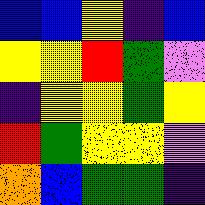[["blue", "blue", "yellow", "indigo", "blue"], ["yellow", "yellow", "red", "green", "violet"], ["indigo", "yellow", "yellow", "green", "yellow"], ["red", "green", "yellow", "yellow", "violet"], ["orange", "blue", "green", "green", "indigo"]]